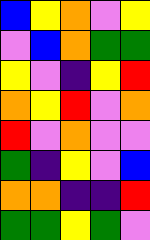[["blue", "yellow", "orange", "violet", "yellow"], ["violet", "blue", "orange", "green", "green"], ["yellow", "violet", "indigo", "yellow", "red"], ["orange", "yellow", "red", "violet", "orange"], ["red", "violet", "orange", "violet", "violet"], ["green", "indigo", "yellow", "violet", "blue"], ["orange", "orange", "indigo", "indigo", "red"], ["green", "green", "yellow", "green", "violet"]]